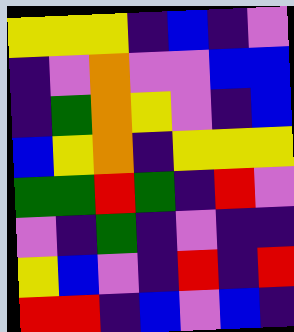[["yellow", "yellow", "yellow", "indigo", "blue", "indigo", "violet"], ["indigo", "violet", "orange", "violet", "violet", "blue", "blue"], ["indigo", "green", "orange", "yellow", "violet", "indigo", "blue"], ["blue", "yellow", "orange", "indigo", "yellow", "yellow", "yellow"], ["green", "green", "red", "green", "indigo", "red", "violet"], ["violet", "indigo", "green", "indigo", "violet", "indigo", "indigo"], ["yellow", "blue", "violet", "indigo", "red", "indigo", "red"], ["red", "red", "indigo", "blue", "violet", "blue", "indigo"]]